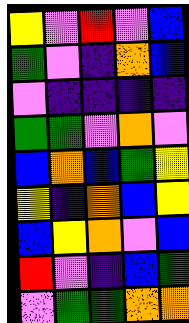[["yellow", "violet", "red", "violet", "blue"], ["green", "violet", "indigo", "orange", "blue"], ["violet", "indigo", "indigo", "indigo", "indigo"], ["green", "green", "violet", "orange", "violet"], ["blue", "orange", "blue", "green", "yellow"], ["yellow", "indigo", "orange", "blue", "yellow"], ["blue", "yellow", "orange", "violet", "blue"], ["red", "violet", "indigo", "blue", "green"], ["violet", "green", "green", "orange", "orange"]]